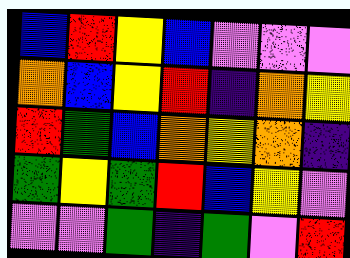[["blue", "red", "yellow", "blue", "violet", "violet", "violet"], ["orange", "blue", "yellow", "red", "indigo", "orange", "yellow"], ["red", "green", "blue", "orange", "yellow", "orange", "indigo"], ["green", "yellow", "green", "red", "blue", "yellow", "violet"], ["violet", "violet", "green", "indigo", "green", "violet", "red"]]